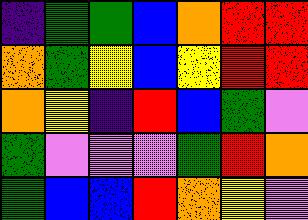[["indigo", "green", "green", "blue", "orange", "red", "red"], ["orange", "green", "yellow", "blue", "yellow", "red", "red"], ["orange", "yellow", "indigo", "red", "blue", "green", "violet"], ["green", "violet", "violet", "violet", "green", "red", "orange"], ["green", "blue", "blue", "red", "orange", "yellow", "violet"]]